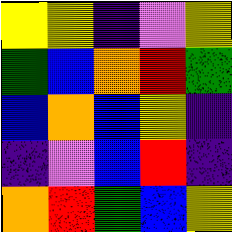[["yellow", "yellow", "indigo", "violet", "yellow"], ["green", "blue", "orange", "red", "green"], ["blue", "orange", "blue", "yellow", "indigo"], ["indigo", "violet", "blue", "red", "indigo"], ["orange", "red", "green", "blue", "yellow"]]